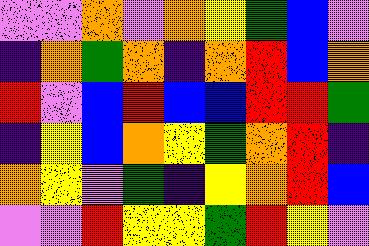[["violet", "violet", "orange", "violet", "orange", "yellow", "green", "blue", "violet"], ["indigo", "orange", "green", "orange", "indigo", "orange", "red", "blue", "orange"], ["red", "violet", "blue", "red", "blue", "blue", "red", "red", "green"], ["indigo", "yellow", "blue", "orange", "yellow", "green", "orange", "red", "indigo"], ["orange", "yellow", "violet", "green", "indigo", "yellow", "orange", "red", "blue"], ["violet", "violet", "red", "yellow", "yellow", "green", "red", "yellow", "violet"]]